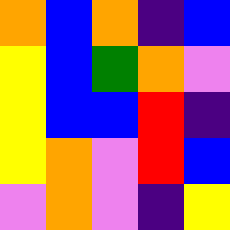[["orange", "blue", "orange", "indigo", "blue"], ["yellow", "blue", "green", "orange", "violet"], ["yellow", "blue", "blue", "red", "indigo"], ["yellow", "orange", "violet", "red", "blue"], ["violet", "orange", "violet", "indigo", "yellow"]]